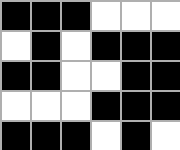[["black", "black", "black", "white", "white", "white"], ["white", "black", "white", "black", "black", "black"], ["black", "black", "white", "white", "black", "black"], ["white", "white", "white", "black", "black", "black"], ["black", "black", "black", "white", "black", "white"]]